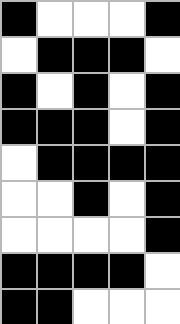[["black", "white", "white", "white", "black"], ["white", "black", "black", "black", "white"], ["black", "white", "black", "white", "black"], ["black", "black", "black", "white", "black"], ["white", "black", "black", "black", "black"], ["white", "white", "black", "white", "black"], ["white", "white", "white", "white", "black"], ["black", "black", "black", "black", "white"], ["black", "black", "white", "white", "white"]]